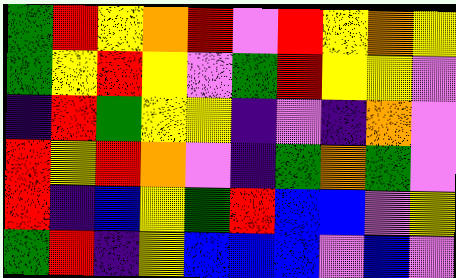[["green", "red", "yellow", "orange", "red", "violet", "red", "yellow", "orange", "yellow"], ["green", "yellow", "red", "yellow", "violet", "green", "red", "yellow", "yellow", "violet"], ["indigo", "red", "green", "yellow", "yellow", "indigo", "violet", "indigo", "orange", "violet"], ["red", "yellow", "red", "orange", "violet", "indigo", "green", "orange", "green", "violet"], ["red", "indigo", "blue", "yellow", "green", "red", "blue", "blue", "violet", "yellow"], ["green", "red", "indigo", "yellow", "blue", "blue", "blue", "violet", "blue", "violet"]]